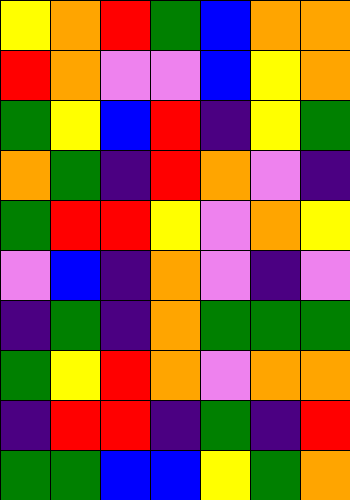[["yellow", "orange", "red", "green", "blue", "orange", "orange"], ["red", "orange", "violet", "violet", "blue", "yellow", "orange"], ["green", "yellow", "blue", "red", "indigo", "yellow", "green"], ["orange", "green", "indigo", "red", "orange", "violet", "indigo"], ["green", "red", "red", "yellow", "violet", "orange", "yellow"], ["violet", "blue", "indigo", "orange", "violet", "indigo", "violet"], ["indigo", "green", "indigo", "orange", "green", "green", "green"], ["green", "yellow", "red", "orange", "violet", "orange", "orange"], ["indigo", "red", "red", "indigo", "green", "indigo", "red"], ["green", "green", "blue", "blue", "yellow", "green", "orange"]]